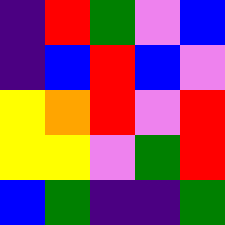[["indigo", "red", "green", "violet", "blue"], ["indigo", "blue", "red", "blue", "violet"], ["yellow", "orange", "red", "violet", "red"], ["yellow", "yellow", "violet", "green", "red"], ["blue", "green", "indigo", "indigo", "green"]]